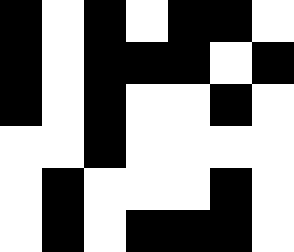[["black", "white", "black", "white", "black", "black", "white"], ["black", "white", "black", "black", "black", "white", "black"], ["black", "white", "black", "white", "white", "black", "white"], ["white", "white", "black", "white", "white", "white", "white"], ["white", "black", "white", "white", "white", "black", "white"], ["white", "black", "white", "black", "black", "black", "white"]]